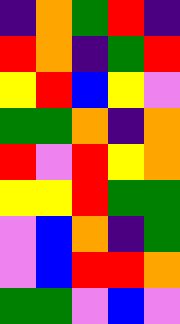[["indigo", "orange", "green", "red", "indigo"], ["red", "orange", "indigo", "green", "red"], ["yellow", "red", "blue", "yellow", "violet"], ["green", "green", "orange", "indigo", "orange"], ["red", "violet", "red", "yellow", "orange"], ["yellow", "yellow", "red", "green", "green"], ["violet", "blue", "orange", "indigo", "green"], ["violet", "blue", "red", "red", "orange"], ["green", "green", "violet", "blue", "violet"]]